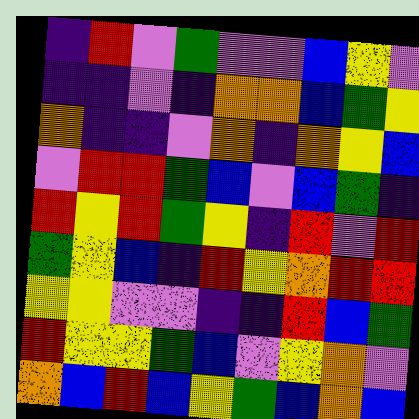[["indigo", "red", "violet", "green", "violet", "violet", "blue", "yellow", "violet"], ["indigo", "indigo", "violet", "indigo", "orange", "orange", "blue", "green", "yellow"], ["orange", "indigo", "indigo", "violet", "orange", "indigo", "orange", "yellow", "blue"], ["violet", "red", "red", "green", "blue", "violet", "blue", "green", "indigo"], ["red", "yellow", "red", "green", "yellow", "indigo", "red", "violet", "red"], ["green", "yellow", "blue", "indigo", "red", "yellow", "orange", "red", "red"], ["yellow", "yellow", "violet", "violet", "indigo", "indigo", "red", "blue", "green"], ["red", "yellow", "yellow", "green", "blue", "violet", "yellow", "orange", "violet"], ["orange", "blue", "red", "blue", "yellow", "green", "blue", "orange", "blue"]]